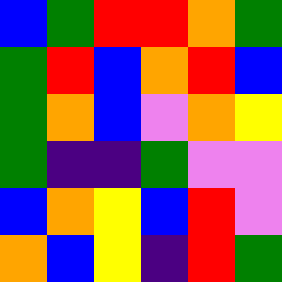[["blue", "green", "red", "red", "orange", "green"], ["green", "red", "blue", "orange", "red", "blue"], ["green", "orange", "blue", "violet", "orange", "yellow"], ["green", "indigo", "indigo", "green", "violet", "violet"], ["blue", "orange", "yellow", "blue", "red", "violet"], ["orange", "blue", "yellow", "indigo", "red", "green"]]